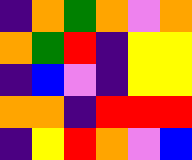[["indigo", "orange", "green", "orange", "violet", "orange"], ["orange", "green", "red", "indigo", "yellow", "yellow"], ["indigo", "blue", "violet", "indigo", "yellow", "yellow"], ["orange", "orange", "indigo", "red", "red", "red"], ["indigo", "yellow", "red", "orange", "violet", "blue"]]